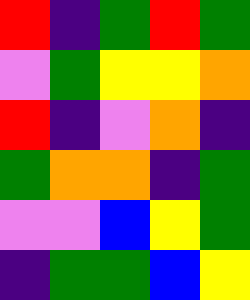[["red", "indigo", "green", "red", "green"], ["violet", "green", "yellow", "yellow", "orange"], ["red", "indigo", "violet", "orange", "indigo"], ["green", "orange", "orange", "indigo", "green"], ["violet", "violet", "blue", "yellow", "green"], ["indigo", "green", "green", "blue", "yellow"]]